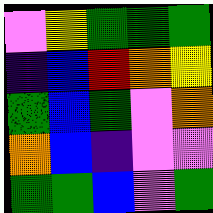[["violet", "yellow", "green", "green", "green"], ["indigo", "blue", "red", "orange", "yellow"], ["green", "blue", "green", "violet", "orange"], ["orange", "blue", "indigo", "violet", "violet"], ["green", "green", "blue", "violet", "green"]]